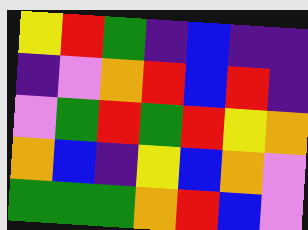[["yellow", "red", "green", "indigo", "blue", "indigo", "indigo"], ["indigo", "violet", "orange", "red", "blue", "red", "indigo"], ["violet", "green", "red", "green", "red", "yellow", "orange"], ["orange", "blue", "indigo", "yellow", "blue", "orange", "violet"], ["green", "green", "green", "orange", "red", "blue", "violet"]]